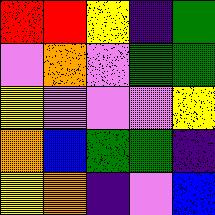[["red", "red", "yellow", "indigo", "green"], ["violet", "orange", "violet", "green", "green"], ["yellow", "violet", "violet", "violet", "yellow"], ["orange", "blue", "green", "green", "indigo"], ["yellow", "orange", "indigo", "violet", "blue"]]